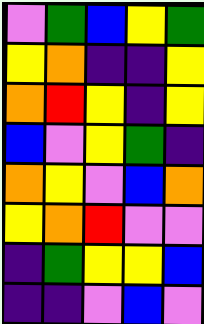[["violet", "green", "blue", "yellow", "green"], ["yellow", "orange", "indigo", "indigo", "yellow"], ["orange", "red", "yellow", "indigo", "yellow"], ["blue", "violet", "yellow", "green", "indigo"], ["orange", "yellow", "violet", "blue", "orange"], ["yellow", "orange", "red", "violet", "violet"], ["indigo", "green", "yellow", "yellow", "blue"], ["indigo", "indigo", "violet", "blue", "violet"]]